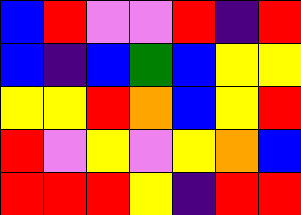[["blue", "red", "violet", "violet", "red", "indigo", "red"], ["blue", "indigo", "blue", "green", "blue", "yellow", "yellow"], ["yellow", "yellow", "red", "orange", "blue", "yellow", "red"], ["red", "violet", "yellow", "violet", "yellow", "orange", "blue"], ["red", "red", "red", "yellow", "indigo", "red", "red"]]